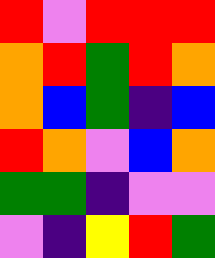[["red", "violet", "red", "red", "red"], ["orange", "red", "green", "red", "orange"], ["orange", "blue", "green", "indigo", "blue"], ["red", "orange", "violet", "blue", "orange"], ["green", "green", "indigo", "violet", "violet"], ["violet", "indigo", "yellow", "red", "green"]]